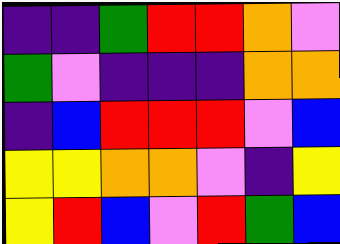[["indigo", "indigo", "green", "red", "red", "orange", "violet"], ["green", "violet", "indigo", "indigo", "indigo", "orange", "orange"], ["indigo", "blue", "red", "red", "red", "violet", "blue"], ["yellow", "yellow", "orange", "orange", "violet", "indigo", "yellow"], ["yellow", "red", "blue", "violet", "red", "green", "blue"]]